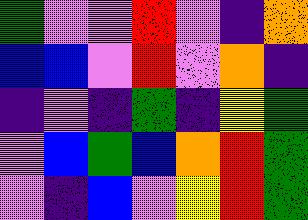[["green", "violet", "violet", "red", "violet", "indigo", "orange"], ["blue", "blue", "violet", "red", "violet", "orange", "indigo"], ["indigo", "violet", "indigo", "green", "indigo", "yellow", "green"], ["violet", "blue", "green", "blue", "orange", "red", "green"], ["violet", "indigo", "blue", "violet", "yellow", "red", "green"]]